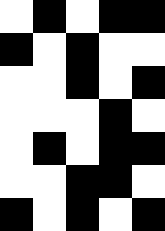[["white", "black", "white", "black", "black"], ["black", "white", "black", "white", "white"], ["white", "white", "black", "white", "black"], ["white", "white", "white", "black", "white"], ["white", "black", "white", "black", "black"], ["white", "white", "black", "black", "white"], ["black", "white", "black", "white", "black"]]